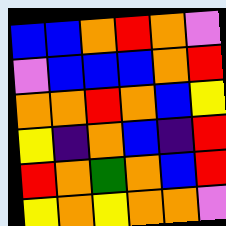[["blue", "blue", "orange", "red", "orange", "violet"], ["violet", "blue", "blue", "blue", "orange", "red"], ["orange", "orange", "red", "orange", "blue", "yellow"], ["yellow", "indigo", "orange", "blue", "indigo", "red"], ["red", "orange", "green", "orange", "blue", "red"], ["yellow", "orange", "yellow", "orange", "orange", "violet"]]